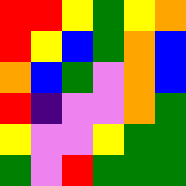[["red", "red", "yellow", "green", "yellow", "orange"], ["red", "yellow", "blue", "green", "orange", "blue"], ["orange", "blue", "green", "violet", "orange", "blue"], ["red", "indigo", "violet", "violet", "orange", "green"], ["yellow", "violet", "violet", "yellow", "green", "green"], ["green", "violet", "red", "green", "green", "green"]]